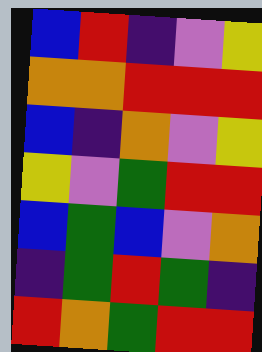[["blue", "red", "indigo", "violet", "yellow"], ["orange", "orange", "red", "red", "red"], ["blue", "indigo", "orange", "violet", "yellow"], ["yellow", "violet", "green", "red", "red"], ["blue", "green", "blue", "violet", "orange"], ["indigo", "green", "red", "green", "indigo"], ["red", "orange", "green", "red", "red"]]